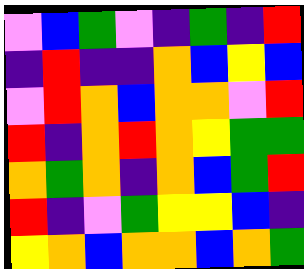[["violet", "blue", "green", "violet", "indigo", "green", "indigo", "red"], ["indigo", "red", "indigo", "indigo", "orange", "blue", "yellow", "blue"], ["violet", "red", "orange", "blue", "orange", "orange", "violet", "red"], ["red", "indigo", "orange", "red", "orange", "yellow", "green", "green"], ["orange", "green", "orange", "indigo", "orange", "blue", "green", "red"], ["red", "indigo", "violet", "green", "yellow", "yellow", "blue", "indigo"], ["yellow", "orange", "blue", "orange", "orange", "blue", "orange", "green"]]